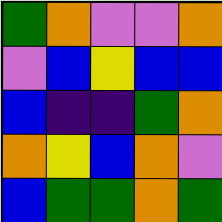[["green", "orange", "violet", "violet", "orange"], ["violet", "blue", "yellow", "blue", "blue"], ["blue", "indigo", "indigo", "green", "orange"], ["orange", "yellow", "blue", "orange", "violet"], ["blue", "green", "green", "orange", "green"]]